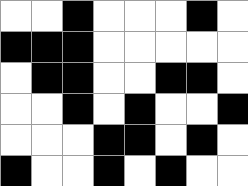[["white", "white", "black", "white", "white", "white", "black", "white"], ["black", "black", "black", "white", "white", "white", "white", "white"], ["white", "black", "black", "white", "white", "black", "black", "white"], ["white", "white", "black", "white", "black", "white", "white", "black"], ["white", "white", "white", "black", "black", "white", "black", "white"], ["black", "white", "white", "black", "white", "black", "white", "white"]]